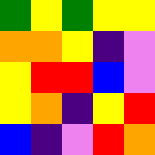[["green", "yellow", "green", "yellow", "yellow"], ["orange", "orange", "yellow", "indigo", "violet"], ["yellow", "red", "red", "blue", "violet"], ["yellow", "orange", "indigo", "yellow", "red"], ["blue", "indigo", "violet", "red", "orange"]]